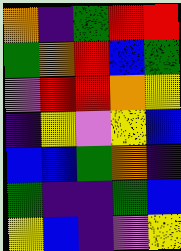[["orange", "indigo", "green", "red", "red"], ["green", "orange", "red", "blue", "green"], ["violet", "red", "red", "orange", "yellow"], ["indigo", "yellow", "violet", "yellow", "blue"], ["blue", "blue", "green", "orange", "indigo"], ["green", "indigo", "indigo", "green", "blue"], ["yellow", "blue", "indigo", "violet", "yellow"]]